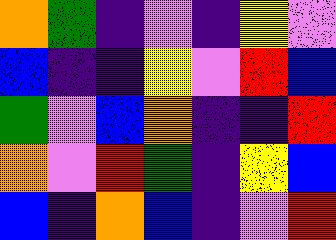[["orange", "green", "indigo", "violet", "indigo", "yellow", "violet"], ["blue", "indigo", "indigo", "yellow", "violet", "red", "blue"], ["green", "violet", "blue", "orange", "indigo", "indigo", "red"], ["orange", "violet", "red", "green", "indigo", "yellow", "blue"], ["blue", "indigo", "orange", "blue", "indigo", "violet", "red"]]